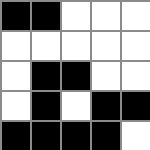[["black", "black", "white", "white", "white"], ["white", "white", "white", "white", "white"], ["white", "black", "black", "white", "white"], ["white", "black", "white", "black", "black"], ["black", "black", "black", "black", "white"]]